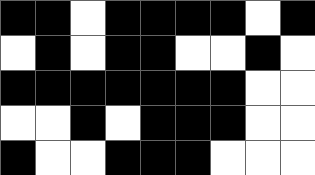[["black", "black", "white", "black", "black", "black", "black", "white", "black"], ["white", "black", "white", "black", "black", "white", "white", "black", "white"], ["black", "black", "black", "black", "black", "black", "black", "white", "white"], ["white", "white", "black", "white", "black", "black", "black", "white", "white"], ["black", "white", "white", "black", "black", "black", "white", "white", "white"]]